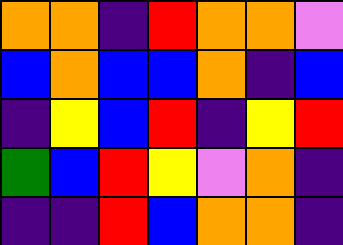[["orange", "orange", "indigo", "red", "orange", "orange", "violet"], ["blue", "orange", "blue", "blue", "orange", "indigo", "blue"], ["indigo", "yellow", "blue", "red", "indigo", "yellow", "red"], ["green", "blue", "red", "yellow", "violet", "orange", "indigo"], ["indigo", "indigo", "red", "blue", "orange", "orange", "indigo"]]